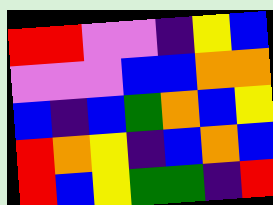[["red", "red", "violet", "violet", "indigo", "yellow", "blue"], ["violet", "violet", "violet", "blue", "blue", "orange", "orange"], ["blue", "indigo", "blue", "green", "orange", "blue", "yellow"], ["red", "orange", "yellow", "indigo", "blue", "orange", "blue"], ["red", "blue", "yellow", "green", "green", "indigo", "red"]]